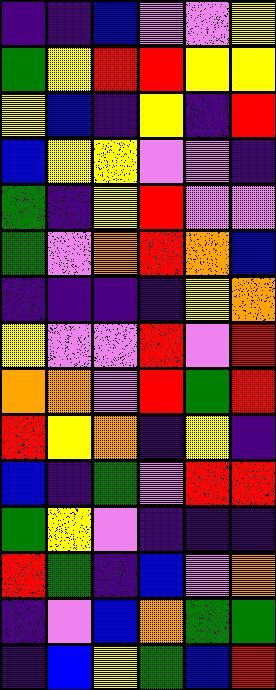[["indigo", "indigo", "blue", "violet", "violet", "yellow"], ["green", "yellow", "red", "red", "yellow", "yellow"], ["yellow", "blue", "indigo", "yellow", "indigo", "red"], ["blue", "yellow", "yellow", "violet", "violet", "indigo"], ["green", "indigo", "yellow", "red", "violet", "violet"], ["green", "violet", "orange", "red", "orange", "blue"], ["indigo", "indigo", "indigo", "indigo", "yellow", "orange"], ["yellow", "violet", "violet", "red", "violet", "red"], ["orange", "orange", "violet", "red", "green", "red"], ["red", "yellow", "orange", "indigo", "yellow", "indigo"], ["blue", "indigo", "green", "violet", "red", "red"], ["green", "yellow", "violet", "indigo", "indigo", "indigo"], ["red", "green", "indigo", "blue", "violet", "orange"], ["indigo", "violet", "blue", "orange", "green", "green"], ["indigo", "blue", "yellow", "green", "blue", "red"]]